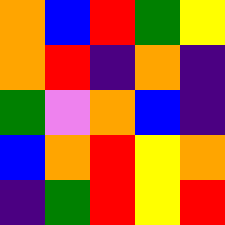[["orange", "blue", "red", "green", "yellow"], ["orange", "red", "indigo", "orange", "indigo"], ["green", "violet", "orange", "blue", "indigo"], ["blue", "orange", "red", "yellow", "orange"], ["indigo", "green", "red", "yellow", "red"]]